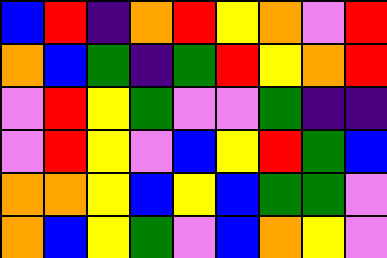[["blue", "red", "indigo", "orange", "red", "yellow", "orange", "violet", "red"], ["orange", "blue", "green", "indigo", "green", "red", "yellow", "orange", "red"], ["violet", "red", "yellow", "green", "violet", "violet", "green", "indigo", "indigo"], ["violet", "red", "yellow", "violet", "blue", "yellow", "red", "green", "blue"], ["orange", "orange", "yellow", "blue", "yellow", "blue", "green", "green", "violet"], ["orange", "blue", "yellow", "green", "violet", "blue", "orange", "yellow", "violet"]]